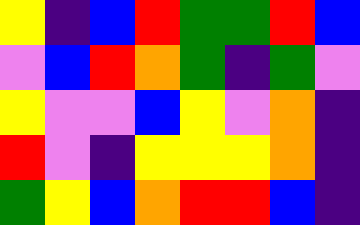[["yellow", "indigo", "blue", "red", "green", "green", "red", "blue"], ["violet", "blue", "red", "orange", "green", "indigo", "green", "violet"], ["yellow", "violet", "violet", "blue", "yellow", "violet", "orange", "indigo"], ["red", "violet", "indigo", "yellow", "yellow", "yellow", "orange", "indigo"], ["green", "yellow", "blue", "orange", "red", "red", "blue", "indigo"]]